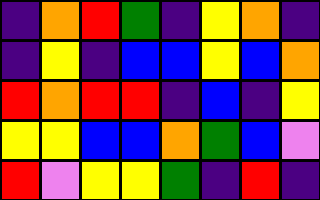[["indigo", "orange", "red", "green", "indigo", "yellow", "orange", "indigo"], ["indigo", "yellow", "indigo", "blue", "blue", "yellow", "blue", "orange"], ["red", "orange", "red", "red", "indigo", "blue", "indigo", "yellow"], ["yellow", "yellow", "blue", "blue", "orange", "green", "blue", "violet"], ["red", "violet", "yellow", "yellow", "green", "indigo", "red", "indigo"]]